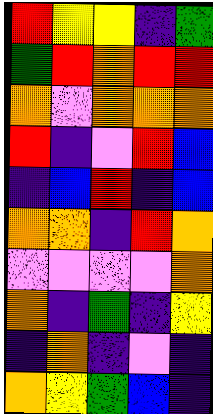[["red", "yellow", "yellow", "indigo", "green"], ["green", "red", "orange", "red", "red"], ["orange", "violet", "orange", "orange", "orange"], ["red", "indigo", "violet", "red", "blue"], ["indigo", "blue", "red", "indigo", "blue"], ["orange", "orange", "indigo", "red", "orange"], ["violet", "violet", "violet", "violet", "orange"], ["orange", "indigo", "green", "indigo", "yellow"], ["indigo", "orange", "indigo", "violet", "indigo"], ["orange", "yellow", "green", "blue", "indigo"]]